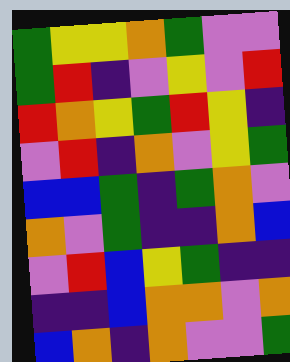[["green", "yellow", "yellow", "orange", "green", "violet", "violet"], ["green", "red", "indigo", "violet", "yellow", "violet", "red"], ["red", "orange", "yellow", "green", "red", "yellow", "indigo"], ["violet", "red", "indigo", "orange", "violet", "yellow", "green"], ["blue", "blue", "green", "indigo", "green", "orange", "violet"], ["orange", "violet", "green", "indigo", "indigo", "orange", "blue"], ["violet", "red", "blue", "yellow", "green", "indigo", "indigo"], ["indigo", "indigo", "blue", "orange", "orange", "violet", "orange"], ["blue", "orange", "indigo", "orange", "violet", "violet", "green"]]